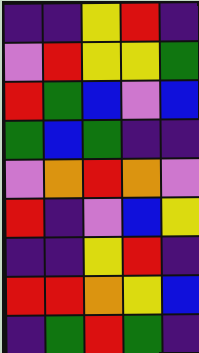[["indigo", "indigo", "yellow", "red", "indigo"], ["violet", "red", "yellow", "yellow", "green"], ["red", "green", "blue", "violet", "blue"], ["green", "blue", "green", "indigo", "indigo"], ["violet", "orange", "red", "orange", "violet"], ["red", "indigo", "violet", "blue", "yellow"], ["indigo", "indigo", "yellow", "red", "indigo"], ["red", "red", "orange", "yellow", "blue"], ["indigo", "green", "red", "green", "indigo"]]